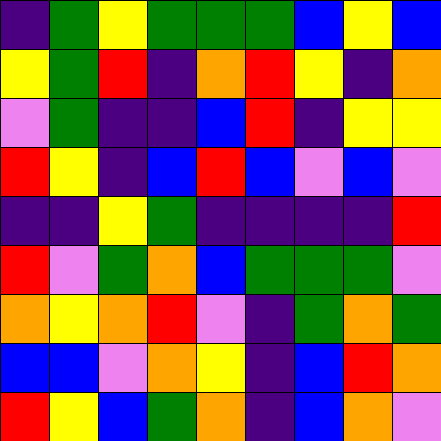[["indigo", "green", "yellow", "green", "green", "green", "blue", "yellow", "blue"], ["yellow", "green", "red", "indigo", "orange", "red", "yellow", "indigo", "orange"], ["violet", "green", "indigo", "indigo", "blue", "red", "indigo", "yellow", "yellow"], ["red", "yellow", "indigo", "blue", "red", "blue", "violet", "blue", "violet"], ["indigo", "indigo", "yellow", "green", "indigo", "indigo", "indigo", "indigo", "red"], ["red", "violet", "green", "orange", "blue", "green", "green", "green", "violet"], ["orange", "yellow", "orange", "red", "violet", "indigo", "green", "orange", "green"], ["blue", "blue", "violet", "orange", "yellow", "indigo", "blue", "red", "orange"], ["red", "yellow", "blue", "green", "orange", "indigo", "blue", "orange", "violet"]]